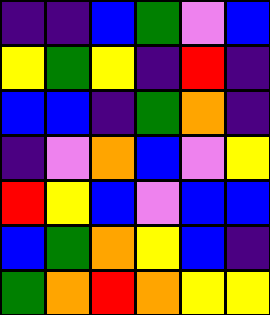[["indigo", "indigo", "blue", "green", "violet", "blue"], ["yellow", "green", "yellow", "indigo", "red", "indigo"], ["blue", "blue", "indigo", "green", "orange", "indigo"], ["indigo", "violet", "orange", "blue", "violet", "yellow"], ["red", "yellow", "blue", "violet", "blue", "blue"], ["blue", "green", "orange", "yellow", "blue", "indigo"], ["green", "orange", "red", "orange", "yellow", "yellow"]]